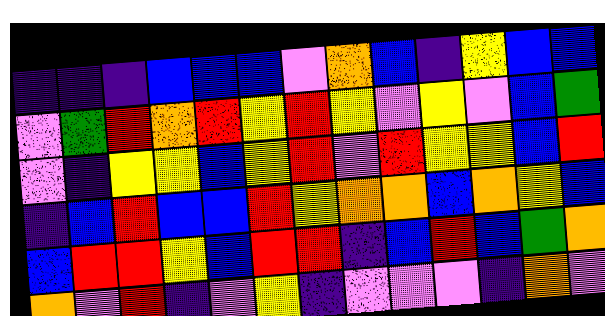[["indigo", "indigo", "indigo", "blue", "blue", "blue", "violet", "orange", "blue", "indigo", "yellow", "blue", "blue"], ["violet", "green", "red", "orange", "red", "yellow", "red", "yellow", "violet", "yellow", "violet", "blue", "green"], ["violet", "indigo", "yellow", "yellow", "blue", "yellow", "red", "violet", "red", "yellow", "yellow", "blue", "red"], ["indigo", "blue", "red", "blue", "blue", "red", "yellow", "orange", "orange", "blue", "orange", "yellow", "blue"], ["blue", "red", "red", "yellow", "blue", "red", "red", "indigo", "blue", "red", "blue", "green", "orange"], ["orange", "violet", "red", "indigo", "violet", "yellow", "indigo", "violet", "violet", "violet", "indigo", "orange", "violet"]]